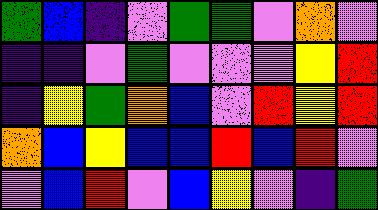[["green", "blue", "indigo", "violet", "green", "green", "violet", "orange", "violet"], ["indigo", "indigo", "violet", "green", "violet", "violet", "violet", "yellow", "red"], ["indigo", "yellow", "green", "orange", "blue", "violet", "red", "yellow", "red"], ["orange", "blue", "yellow", "blue", "blue", "red", "blue", "red", "violet"], ["violet", "blue", "red", "violet", "blue", "yellow", "violet", "indigo", "green"]]